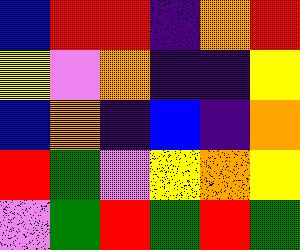[["blue", "red", "red", "indigo", "orange", "red"], ["yellow", "violet", "orange", "indigo", "indigo", "yellow"], ["blue", "orange", "indigo", "blue", "indigo", "orange"], ["red", "green", "violet", "yellow", "orange", "yellow"], ["violet", "green", "red", "green", "red", "green"]]